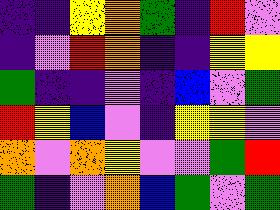[["indigo", "indigo", "yellow", "orange", "green", "indigo", "red", "violet"], ["indigo", "violet", "red", "orange", "indigo", "indigo", "yellow", "yellow"], ["green", "indigo", "indigo", "violet", "indigo", "blue", "violet", "green"], ["red", "yellow", "blue", "violet", "indigo", "yellow", "yellow", "violet"], ["orange", "violet", "orange", "yellow", "violet", "violet", "green", "red"], ["green", "indigo", "violet", "orange", "blue", "green", "violet", "green"]]